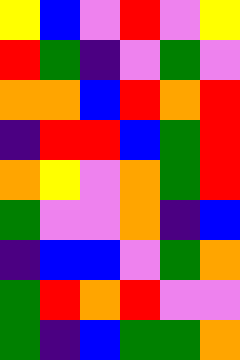[["yellow", "blue", "violet", "red", "violet", "yellow"], ["red", "green", "indigo", "violet", "green", "violet"], ["orange", "orange", "blue", "red", "orange", "red"], ["indigo", "red", "red", "blue", "green", "red"], ["orange", "yellow", "violet", "orange", "green", "red"], ["green", "violet", "violet", "orange", "indigo", "blue"], ["indigo", "blue", "blue", "violet", "green", "orange"], ["green", "red", "orange", "red", "violet", "violet"], ["green", "indigo", "blue", "green", "green", "orange"]]